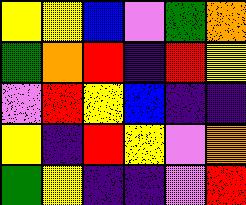[["yellow", "yellow", "blue", "violet", "green", "orange"], ["green", "orange", "red", "indigo", "red", "yellow"], ["violet", "red", "yellow", "blue", "indigo", "indigo"], ["yellow", "indigo", "red", "yellow", "violet", "orange"], ["green", "yellow", "indigo", "indigo", "violet", "red"]]